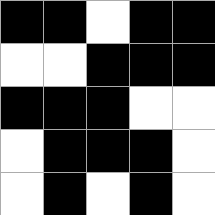[["black", "black", "white", "black", "black"], ["white", "white", "black", "black", "black"], ["black", "black", "black", "white", "white"], ["white", "black", "black", "black", "white"], ["white", "black", "white", "black", "white"]]